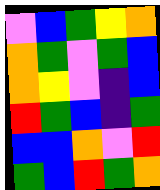[["violet", "blue", "green", "yellow", "orange"], ["orange", "green", "violet", "green", "blue"], ["orange", "yellow", "violet", "indigo", "blue"], ["red", "green", "blue", "indigo", "green"], ["blue", "blue", "orange", "violet", "red"], ["green", "blue", "red", "green", "orange"]]